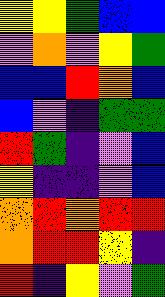[["yellow", "yellow", "green", "blue", "blue"], ["violet", "orange", "violet", "yellow", "green"], ["blue", "blue", "red", "orange", "blue"], ["blue", "violet", "indigo", "green", "green"], ["red", "green", "indigo", "violet", "blue"], ["yellow", "indigo", "indigo", "violet", "blue"], ["orange", "red", "orange", "red", "red"], ["orange", "red", "red", "yellow", "indigo"], ["red", "indigo", "yellow", "violet", "green"]]